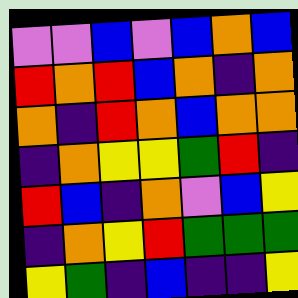[["violet", "violet", "blue", "violet", "blue", "orange", "blue"], ["red", "orange", "red", "blue", "orange", "indigo", "orange"], ["orange", "indigo", "red", "orange", "blue", "orange", "orange"], ["indigo", "orange", "yellow", "yellow", "green", "red", "indigo"], ["red", "blue", "indigo", "orange", "violet", "blue", "yellow"], ["indigo", "orange", "yellow", "red", "green", "green", "green"], ["yellow", "green", "indigo", "blue", "indigo", "indigo", "yellow"]]